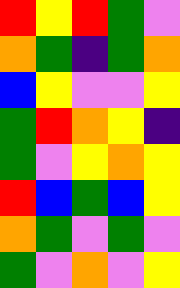[["red", "yellow", "red", "green", "violet"], ["orange", "green", "indigo", "green", "orange"], ["blue", "yellow", "violet", "violet", "yellow"], ["green", "red", "orange", "yellow", "indigo"], ["green", "violet", "yellow", "orange", "yellow"], ["red", "blue", "green", "blue", "yellow"], ["orange", "green", "violet", "green", "violet"], ["green", "violet", "orange", "violet", "yellow"]]